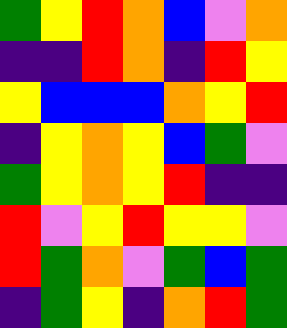[["green", "yellow", "red", "orange", "blue", "violet", "orange"], ["indigo", "indigo", "red", "orange", "indigo", "red", "yellow"], ["yellow", "blue", "blue", "blue", "orange", "yellow", "red"], ["indigo", "yellow", "orange", "yellow", "blue", "green", "violet"], ["green", "yellow", "orange", "yellow", "red", "indigo", "indigo"], ["red", "violet", "yellow", "red", "yellow", "yellow", "violet"], ["red", "green", "orange", "violet", "green", "blue", "green"], ["indigo", "green", "yellow", "indigo", "orange", "red", "green"]]